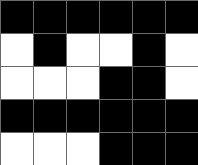[["black", "black", "black", "black", "black", "black"], ["white", "black", "white", "white", "black", "white"], ["white", "white", "white", "black", "black", "white"], ["black", "black", "black", "black", "black", "black"], ["white", "white", "white", "black", "black", "black"]]